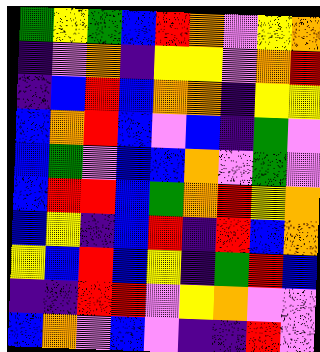[["green", "yellow", "green", "blue", "red", "orange", "violet", "yellow", "orange"], ["indigo", "violet", "orange", "indigo", "yellow", "yellow", "violet", "orange", "red"], ["indigo", "blue", "red", "blue", "orange", "orange", "indigo", "yellow", "yellow"], ["blue", "orange", "red", "blue", "violet", "blue", "indigo", "green", "violet"], ["blue", "green", "violet", "blue", "blue", "orange", "violet", "green", "violet"], ["blue", "red", "red", "blue", "green", "orange", "red", "yellow", "orange"], ["blue", "yellow", "indigo", "blue", "red", "indigo", "red", "blue", "orange"], ["yellow", "blue", "red", "blue", "yellow", "indigo", "green", "red", "blue"], ["indigo", "indigo", "red", "red", "violet", "yellow", "orange", "violet", "violet"], ["blue", "orange", "violet", "blue", "violet", "indigo", "indigo", "red", "violet"]]